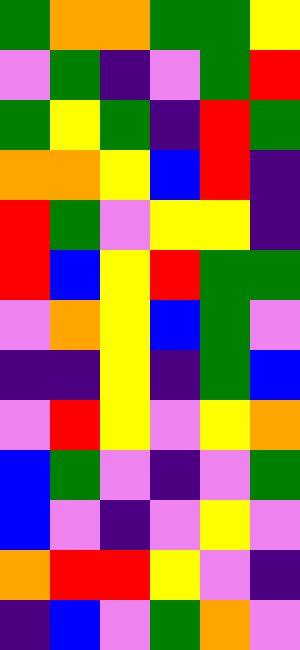[["green", "orange", "orange", "green", "green", "yellow"], ["violet", "green", "indigo", "violet", "green", "red"], ["green", "yellow", "green", "indigo", "red", "green"], ["orange", "orange", "yellow", "blue", "red", "indigo"], ["red", "green", "violet", "yellow", "yellow", "indigo"], ["red", "blue", "yellow", "red", "green", "green"], ["violet", "orange", "yellow", "blue", "green", "violet"], ["indigo", "indigo", "yellow", "indigo", "green", "blue"], ["violet", "red", "yellow", "violet", "yellow", "orange"], ["blue", "green", "violet", "indigo", "violet", "green"], ["blue", "violet", "indigo", "violet", "yellow", "violet"], ["orange", "red", "red", "yellow", "violet", "indigo"], ["indigo", "blue", "violet", "green", "orange", "violet"]]